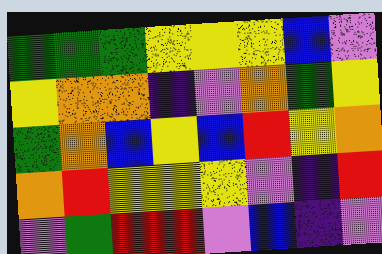[["green", "green", "green", "yellow", "yellow", "yellow", "blue", "violet"], ["yellow", "orange", "orange", "indigo", "violet", "orange", "green", "yellow"], ["green", "orange", "blue", "yellow", "blue", "red", "yellow", "orange"], ["orange", "red", "yellow", "yellow", "yellow", "violet", "indigo", "red"], ["violet", "green", "red", "red", "violet", "blue", "indigo", "violet"]]